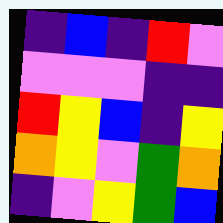[["indigo", "blue", "indigo", "red", "violet"], ["violet", "violet", "violet", "indigo", "indigo"], ["red", "yellow", "blue", "indigo", "yellow"], ["orange", "yellow", "violet", "green", "orange"], ["indigo", "violet", "yellow", "green", "blue"]]